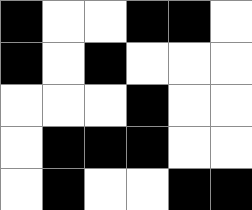[["black", "white", "white", "black", "black", "white"], ["black", "white", "black", "white", "white", "white"], ["white", "white", "white", "black", "white", "white"], ["white", "black", "black", "black", "white", "white"], ["white", "black", "white", "white", "black", "black"]]